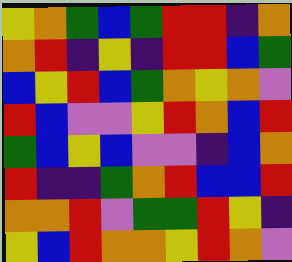[["yellow", "orange", "green", "blue", "green", "red", "red", "indigo", "orange"], ["orange", "red", "indigo", "yellow", "indigo", "red", "red", "blue", "green"], ["blue", "yellow", "red", "blue", "green", "orange", "yellow", "orange", "violet"], ["red", "blue", "violet", "violet", "yellow", "red", "orange", "blue", "red"], ["green", "blue", "yellow", "blue", "violet", "violet", "indigo", "blue", "orange"], ["red", "indigo", "indigo", "green", "orange", "red", "blue", "blue", "red"], ["orange", "orange", "red", "violet", "green", "green", "red", "yellow", "indigo"], ["yellow", "blue", "red", "orange", "orange", "yellow", "red", "orange", "violet"]]